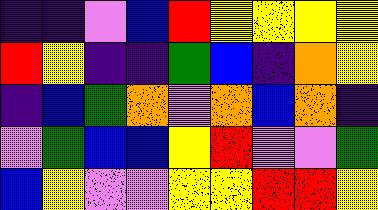[["indigo", "indigo", "violet", "blue", "red", "yellow", "yellow", "yellow", "yellow"], ["red", "yellow", "indigo", "indigo", "green", "blue", "indigo", "orange", "yellow"], ["indigo", "blue", "green", "orange", "violet", "orange", "blue", "orange", "indigo"], ["violet", "green", "blue", "blue", "yellow", "red", "violet", "violet", "green"], ["blue", "yellow", "violet", "violet", "yellow", "yellow", "red", "red", "yellow"]]